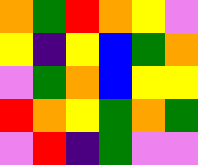[["orange", "green", "red", "orange", "yellow", "violet"], ["yellow", "indigo", "yellow", "blue", "green", "orange"], ["violet", "green", "orange", "blue", "yellow", "yellow"], ["red", "orange", "yellow", "green", "orange", "green"], ["violet", "red", "indigo", "green", "violet", "violet"]]